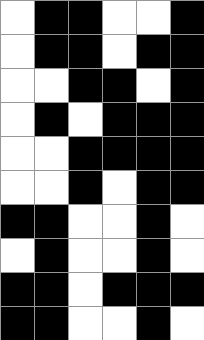[["white", "black", "black", "white", "white", "black"], ["white", "black", "black", "white", "black", "black"], ["white", "white", "black", "black", "white", "black"], ["white", "black", "white", "black", "black", "black"], ["white", "white", "black", "black", "black", "black"], ["white", "white", "black", "white", "black", "black"], ["black", "black", "white", "white", "black", "white"], ["white", "black", "white", "white", "black", "white"], ["black", "black", "white", "black", "black", "black"], ["black", "black", "white", "white", "black", "white"]]